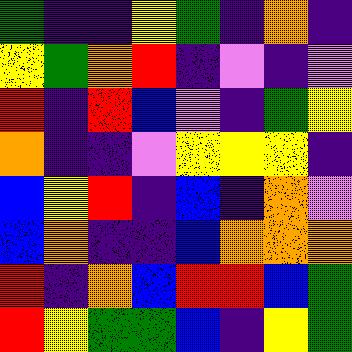[["green", "indigo", "indigo", "yellow", "green", "indigo", "orange", "indigo"], ["yellow", "green", "orange", "red", "indigo", "violet", "indigo", "violet"], ["red", "indigo", "red", "blue", "violet", "indigo", "green", "yellow"], ["orange", "indigo", "indigo", "violet", "yellow", "yellow", "yellow", "indigo"], ["blue", "yellow", "red", "indigo", "blue", "indigo", "orange", "violet"], ["blue", "orange", "indigo", "indigo", "blue", "orange", "orange", "orange"], ["red", "indigo", "orange", "blue", "red", "red", "blue", "green"], ["red", "yellow", "green", "green", "blue", "indigo", "yellow", "green"]]